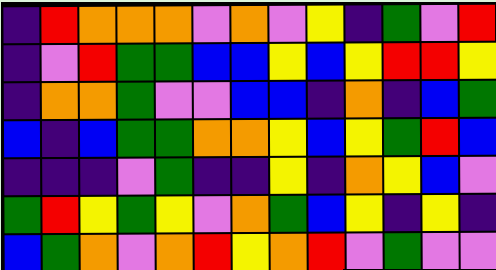[["indigo", "red", "orange", "orange", "orange", "violet", "orange", "violet", "yellow", "indigo", "green", "violet", "red"], ["indigo", "violet", "red", "green", "green", "blue", "blue", "yellow", "blue", "yellow", "red", "red", "yellow"], ["indigo", "orange", "orange", "green", "violet", "violet", "blue", "blue", "indigo", "orange", "indigo", "blue", "green"], ["blue", "indigo", "blue", "green", "green", "orange", "orange", "yellow", "blue", "yellow", "green", "red", "blue"], ["indigo", "indigo", "indigo", "violet", "green", "indigo", "indigo", "yellow", "indigo", "orange", "yellow", "blue", "violet"], ["green", "red", "yellow", "green", "yellow", "violet", "orange", "green", "blue", "yellow", "indigo", "yellow", "indigo"], ["blue", "green", "orange", "violet", "orange", "red", "yellow", "orange", "red", "violet", "green", "violet", "violet"]]